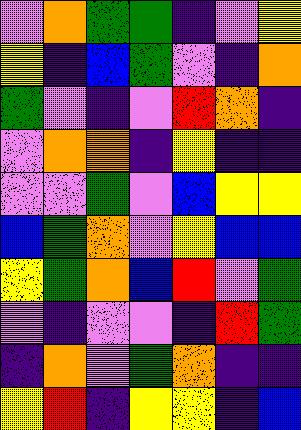[["violet", "orange", "green", "green", "indigo", "violet", "yellow"], ["yellow", "indigo", "blue", "green", "violet", "indigo", "orange"], ["green", "violet", "indigo", "violet", "red", "orange", "indigo"], ["violet", "orange", "orange", "indigo", "yellow", "indigo", "indigo"], ["violet", "violet", "green", "violet", "blue", "yellow", "yellow"], ["blue", "green", "orange", "violet", "yellow", "blue", "blue"], ["yellow", "green", "orange", "blue", "red", "violet", "green"], ["violet", "indigo", "violet", "violet", "indigo", "red", "green"], ["indigo", "orange", "violet", "green", "orange", "indigo", "indigo"], ["yellow", "red", "indigo", "yellow", "yellow", "indigo", "blue"]]